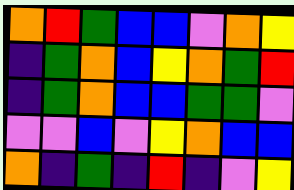[["orange", "red", "green", "blue", "blue", "violet", "orange", "yellow"], ["indigo", "green", "orange", "blue", "yellow", "orange", "green", "red"], ["indigo", "green", "orange", "blue", "blue", "green", "green", "violet"], ["violet", "violet", "blue", "violet", "yellow", "orange", "blue", "blue"], ["orange", "indigo", "green", "indigo", "red", "indigo", "violet", "yellow"]]